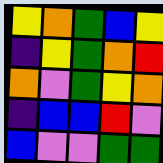[["yellow", "orange", "green", "blue", "yellow"], ["indigo", "yellow", "green", "orange", "red"], ["orange", "violet", "green", "yellow", "orange"], ["indigo", "blue", "blue", "red", "violet"], ["blue", "violet", "violet", "green", "green"]]